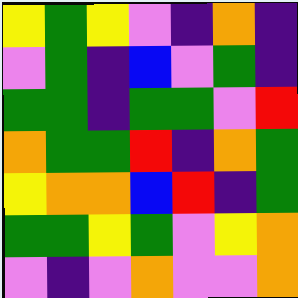[["yellow", "green", "yellow", "violet", "indigo", "orange", "indigo"], ["violet", "green", "indigo", "blue", "violet", "green", "indigo"], ["green", "green", "indigo", "green", "green", "violet", "red"], ["orange", "green", "green", "red", "indigo", "orange", "green"], ["yellow", "orange", "orange", "blue", "red", "indigo", "green"], ["green", "green", "yellow", "green", "violet", "yellow", "orange"], ["violet", "indigo", "violet", "orange", "violet", "violet", "orange"]]